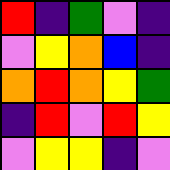[["red", "indigo", "green", "violet", "indigo"], ["violet", "yellow", "orange", "blue", "indigo"], ["orange", "red", "orange", "yellow", "green"], ["indigo", "red", "violet", "red", "yellow"], ["violet", "yellow", "yellow", "indigo", "violet"]]